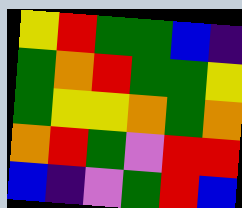[["yellow", "red", "green", "green", "blue", "indigo"], ["green", "orange", "red", "green", "green", "yellow"], ["green", "yellow", "yellow", "orange", "green", "orange"], ["orange", "red", "green", "violet", "red", "red"], ["blue", "indigo", "violet", "green", "red", "blue"]]